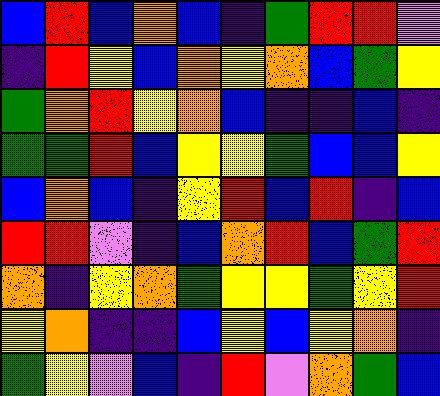[["blue", "red", "blue", "orange", "blue", "indigo", "green", "red", "red", "violet"], ["indigo", "red", "yellow", "blue", "orange", "yellow", "orange", "blue", "green", "yellow"], ["green", "orange", "red", "yellow", "orange", "blue", "indigo", "indigo", "blue", "indigo"], ["green", "green", "red", "blue", "yellow", "yellow", "green", "blue", "blue", "yellow"], ["blue", "orange", "blue", "indigo", "yellow", "red", "blue", "red", "indigo", "blue"], ["red", "red", "violet", "indigo", "blue", "orange", "red", "blue", "green", "red"], ["orange", "indigo", "yellow", "orange", "green", "yellow", "yellow", "green", "yellow", "red"], ["yellow", "orange", "indigo", "indigo", "blue", "yellow", "blue", "yellow", "orange", "indigo"], ["green", "yellow", "violet", "blue", "indigo", "red", "violet", "orange", "green", "blue"]]